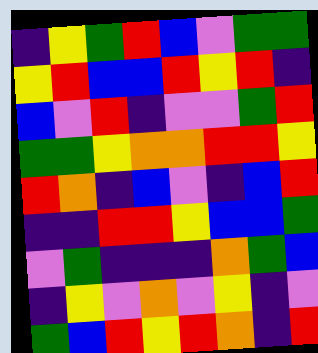[["indigo", "yellow", "green", "red", "blue", "violet", "green", "green"], ["yellow", "red", "blue", "blue", "red", "yellow", "red", "indigo"], ["blue", "violet", "red", "indigo", "violet", "violet", "green", "red"], ["green", "green", "yellow", "orange", "orange", "red", "red", "yellow"], ["red", "orange", "indigo", "blue", "violet", "indigo", "blue", "red"], ["indigo", "indigo", "red", "red", "yellow", "blue", "blue", "green"], ["violet", "green", "indigo", "indigo", "indigo", "orange", "green", "blue"], ["indigo", "yellow", "violet", "orange", "violet", "yellow", "indigo", "violet"], ["green", "blue", "red", "yellow", "red", "orange", "indigo", "red"]]